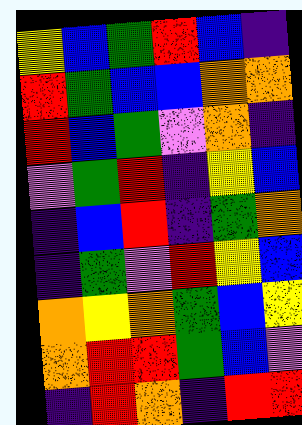[["yellow", "blue", "green", "red", "blue", "indigo"], ["red", "green", "blue", "blue", "orange", "orange"], ["red", "blue", "green", "violet", "orange", "indigo"], ["violet", "green", "red", "indigo", "yellow", "blue"], ["indigo", "blue", "red", "indigo", "green", "orange"], ["indigo", "green", "violet", "red", "yellow", "blue"], ["orange", "yellow", "orange", "green", "blue", "yellow"], ["orange", "red", "red", "green", "blue", "violet"], ["indigo", "red", "orange", "indigo", "red", "red"]]